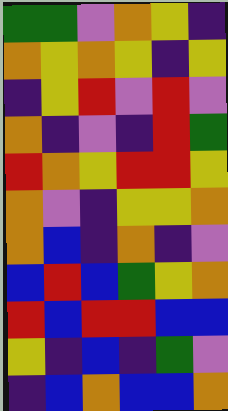[["green", "green", "violet", "orange", "yellow", "indigo"], ["orange", "yellow", "orange", "yellow", "indigo", "yellow"], ["indigo", "yellow", "red", "violet", "red", "violet"], ["orange", "indigo", "violet", "indigo", "red", "green"], ["red", "orange", "yellow", "red", "red", "yellow"], ["orange", "violet", "indigo", "yellow", "yellow", "orange"], ["orange", "blue", "indigo", "orange", "indigo", "violet"], ["blue", "red", "blue", "green", "yellow", "orange"], ["red", "blue", "red", "red", "blue", "blue"], ["yellow", "indigo", "blue", "indigo", "green", "violet"], ["indigo", "blue", "orange", "blue", "blue", "orange"]]